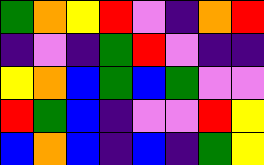[["green", "orange", "yellow", "red", "violet", "indigo", "orange", "red"], ["indigo", "violet", "indigo", "green", "red", "violet", "indigo", "indigo"], ["yellow", "orange", "blue", "green", "blue", "green", "violet", "violet"], ["red", "green", "blue", "indigo", "violet", "violet", "red", "yellow"], ["blue", "orange", "blue", "indigo", "blue", "indigo", "green", "yellow"]]